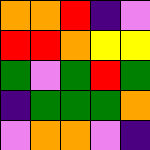[["orange", "orange", "red", "indigo", "violet"], ["red", "red", "orange", "yellow", "yellow"], ["green", "violet", "green", "red", "green"], ["indigo", "green", "green", "green", "orange"], ["violet", "orange", "orange", "violet", "indigo"]]